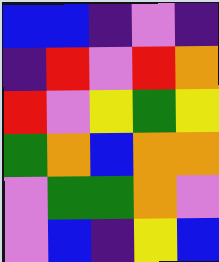[["blue", "blue", "indigo", "violet", "indigo"], ["indigo", "red", "violet", "red", "orange"], ["red", "violet", "yellow", "green", "yellow"], ["green", "orange", "blue", "orange", "orange"], ["violet", "green", "green", "orange", "violet"], ["violet", "blue", "indigo", "yellow", "blue"]]